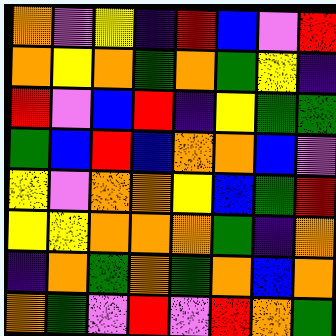[["orange", "violet", "yellow", "indigo", "red", "blue", "violet", "red"], ["orange", "yellow", "orange", "green", "orange", "green", "yellow", "indigo"], ["red", "violet", "blue", "red", "indigo", "yellow", "green", "green"], ["green", "blue", "red", "blue", "orange", "orange", "blue", "violet"], ["yellow", "violet", "orange", "orange", "yellow", "blue", "green", "red"], ["yellow", "yellow", "orange", "orange", "orange", "green", "indigo", "orange"], ["indigo", "orange", "green", "orange", "green", "orange", "blue", "orange"], ["orange", "green", "violet", "red", "violet", "red", "orange", "green"]]